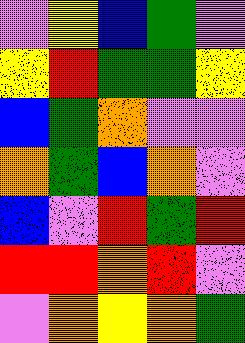[["violet", "yellow", "blue", "green", "violet"], ["yellow", "red", "green", "green", "yellow"], ["blue", "green", "orange", "violet", "violet"], ["orange", "green", "blue", "orange", "violet"], ["blue", "violet", "red", "green", "red"], ["red", "red", "orange", "red", "violet"], ["violet", "orange", "yellow", "orange", "green"]]